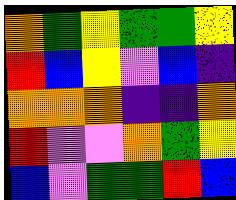[["orange", "green", "yellow", "green", "green", "yellow"], ["red", "blue", "yellow", "violet", "blue", "indigo"], ["orange", "orange", "orange", "indigo", "indigo", "orange"], ["red", "violet", "violet", "orange", "green", "yellow"], ["blue", "violet", "green", "green", "red", "blue"]]